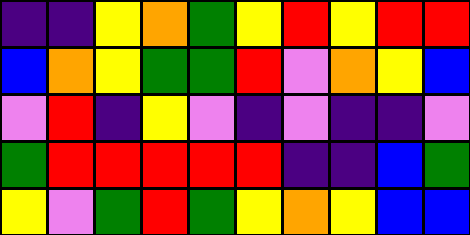[["indigo", "indigo", "yellow", "orange", "green", "yellow", "red", "yellow", "red", "red"], ["blue", "orange", "yellow", "green", "green", "red", "violet", "orange", "yellow", "blue"], ["violet", "red", "indigo", "yellow", "violet", "indigo", "violet", "indigo", "indigo", "violet"], ["green", "red", "red", "red", "red", "red", "indigo", "indigo", "blue", "green"], ["yellow", "violet", "green", "red", "green", "yellow", "orange", "yellow", "blue", "blue"]]